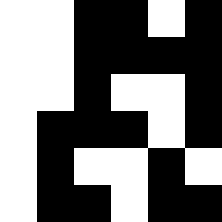[["white", "white", "black", "black", "white", "black"], ["white", "white", "black", "black", "black", "black"], ["white", "white", "black", "white", "white", "black"], ["white", "black", "black", "black", "white", "black"], ["white", "black", "white", "white", "black", "white"], ["white", "black", "black", "white", "black", "black"]]